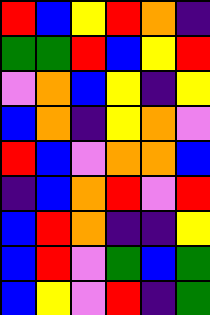[["red", "blue", "yellow", "red", "orange", "indigo"], ["green", "green", "red", "blue", "yellow", "red"], ["violet", "orange", "blue", "yellow", "indigo", "yellow"], ["blue", "orange", "indigo", "yellow", "orange", "violet"], ["red", "blue", "violet", "orange", "orange", "blue"], ["indigo", "blue", "orange", "red", "violet", "red"], ["blue", "red", "orange", "indigo", "indigo", "yellow"], ["blue", "red", "violet", "green", "blue", "green"], ["blue", "yellow", "violet", "red", "indigo", "green"]]